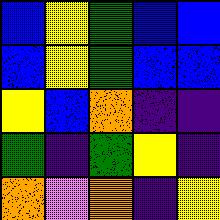[["blue", "yellow", "green", "blue", "blue"], ["blue", "yellow", "green", "blue", "blue"], ["yellow", "blue", "orange", "indigo", "indigo"], ["green", "indigo", "green", "yellow", "indigo"], ["orange", "violet", "orange", "indigo", "yellow"]]